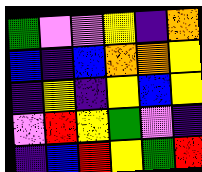[["green", "violet", "violet", "yellow", "indigo", "orange"], ["blue", "indigo", "blue", "orange", "orange", "yellow"], ["indigo", "yellow", "indigo", "yellow", "blue", "yellow"], ["violet", "red", "yellow", "green", "violet", "indigo"], ["indigo", "blue", "red", "yellow", "green", "red"]]